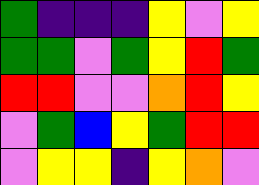[["green", "indigo", "indigo", "indigo", "yellow", "violet", "yellow"], ["green", "green", "violet", "green", "yellow", "red", "green"], ["red", "red", "violet", "violet", "orange", "red", "yellow"], ["violet", "green", "blue", "yellow", "green", "red", "red"], ["violet", "yellow", "yellow", "indigo", "yellow", "orange", "violet"]]